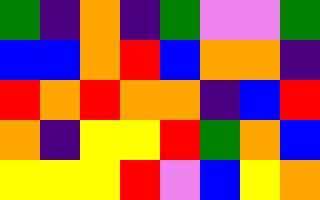[["green", "indigo", "orange", "indigo", "green", "violet", "violet", "green"], ["blue", "blue", "orange", "red", "blue", "orange", "orange", "indigo"], ["red", "orange", "red", "orange", "orange", "indigo", "blue", "red"], ["orange", "indigo", "yellow", "yellow", "red", "green", "orange", "blue"], ["yellow", "yellow", "yellow", "red", "violet", "blue", "yellow", "orange"]]